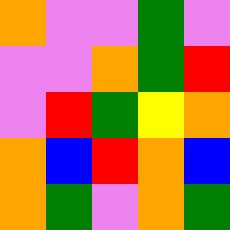[["orange", "violet", "violet", "green", "violet"], ["violet", "violet", "orange", "green", "red"], ["violet", "red", "green", "yellow", "orange"], ["orange", "blue", "red", "orange", "blue"], ["orange", "green", "violet", "orange", "green"]]